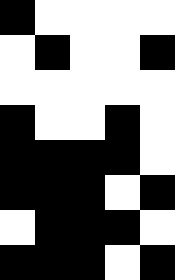[["black", "white", "white", "white", "white"], ["white", "black", "white", "white", "black"], ["white", "white", "white", "white", "white"], ["black", "white", "white", "black", "white"], ["black", "black", "black", "black", "white"], ["black", "black", "black", "white", "black"], ["white", "black", "black", "black", "white"], ["black", "black", "black", "white", "black"]]